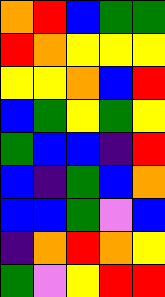[["orange", "red", "blue", "green", "green"], ["red", "orange", "yellow", "yellow", "yellow"], ["yellow", "yellow", "orange", "blue", "red"], ["blue", "green", "yellow", "green", "yellow"], ["green", "blue", "blue", "indigo", "red"], ["blue", "indigo", "green", "blue", "orange"], ["blue", "blue", "green", "violet", "blue"], ["indigo", "orange", "red", "orange", "yellow"], ["green", "violet", "yellow", "red", "red"]]